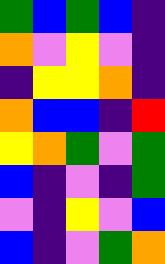[["green", "blue", "green", "blue", "indigo"], ["orange", "violet", "yellow", "violet", "indigo"], ["indigo", "yellow", "yellow", "orange", "indigo"], ["orange", "blue", "blue", "indigo", "red"], ["yellow", "orange", "green", "violet", "green"], ["blue", "indigo", "violet", "indigo", "green"], ["violet", "indigo", "yellow", "violet", "blue"], ["blue", "indigo", "violet", "green", "orange"]]